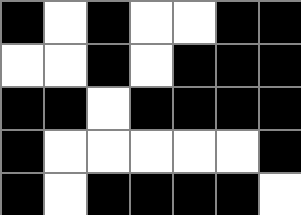[["black", "white", "black", "white", "white", "black", "black"], ["white", "white", "black", "white", "black", "black", "black"], ["black", "black", "white", "black", "black", "black", "black"], ["black", "white", "white", "white", "white", "white", "black"], ["black", "white", "black", "black", "black", "black", "white"]]